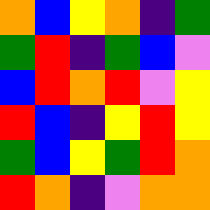[["orange", "blue", "yellow", "orange", "indigo", "green"], ["green", "red", "indigo", "green", "blue", "violet"], ["blue", "red", "orange", "red", "violet", "yellow"], ["red", "blue", "indigo", "yellow", "red", "yellow"], ["green", "blue", "yellow", "green", "red", "orange"], ["red", "orange", "indigo", "violet", "orange", "orange"]]